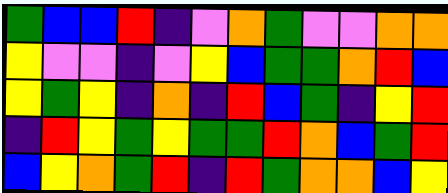[["green", "blue", "blue", "red", "indigo", "violet", "orange", "green", "violet", "violet", "orange", "orange"], ["yellow", "violet", "violet", "indigo", "violet", "yellow", "blue", "green", "green", "orange", "red", "blue"], ["yellow", "green", "yellow", "indigo", "orange", "indigo", "red", "blue", "green", "indigo", "yellow", "red"], ["indigo", "red", "yellow", "green", "yellow", "green", "green", "red", "orange", "blue", "green", "red"], ["blue", "yellow", "orange", "green", "red", "indigo", "red", "green", "orange", "orange", "blue", "yellow"]]